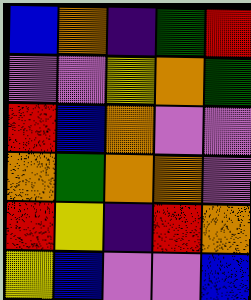[["blue", "orange", "indigo", "green", "red"], ["violet", "violet", "yellow", "orange", "green"], ["red", "blue", "orange", "violet", "violet"], ["orange", "green", "orange", "orange", "violet"], ["red", "yellow", "indigo", "red", "orange"], ["yellow", "blue", "violet", "violet", "blue"]]